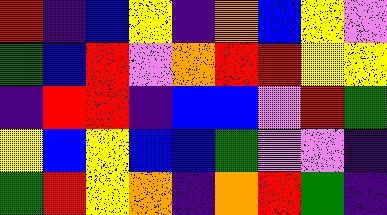[["red", "indigo", "blue", "yellow", "indigo", "orange", "blue", "yellow", "violet"], ["green", "blue", "red", "violet", "orange", "red", "red", "yellow", "yellow"], ["indigo", "red", "red", "indigo", "blue", "blue", "violet", "red", "green"], ["yellow", "blue", "yellow", "blue", "blue", "green", "violet", "violet", "indigo"], ["green", "red", "yellow", "orange", "indigo", "orange", "red", "green", "indigo"]]